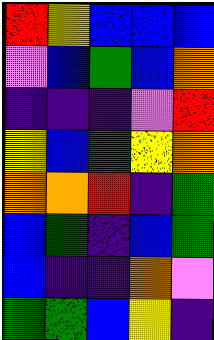[["red", "yellow", "blue", "blue", "blue"], ["violet", "blue", "green", "blue", "orange"], ["indigo", "indigo", "indigo", "violet", "red"], ["yellow", "blue", "green", "yellow", "orange"], ["orange", "orange", "red", "indigo", "green"], ["blue", "green", "indigo", "blue", "green"], ["blue", "indigo", "indigo", "orange", "violet"], ["green", "green", "blue", "yellow", "indigo"]]